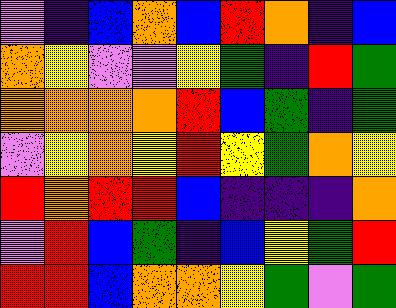[["violet", "indigo", "blue", "orange", "blue", "red", "orange", "indigo", "blue"], ["orange", "yellow", "violet", "violet", "yellow", "green", "indigo", "red", "green"], ["orange", "orange", "orange", "orange", "red", "blue", "green", "indigo", "green"], ["violet", "yellow", "orange", "yellow", "red", "yellow", "green", "orange", "yellow"], ["red", "orange", "red", "red", "blue", "indigo", "indigo", "indigo", "orange"], ["violet", "red", "blue", "green", "indigo", "blue", "yellow", "green", "red"], ["red", "red", "blue", "orange", "orange", "yellow", "green", "violet", "green"]]